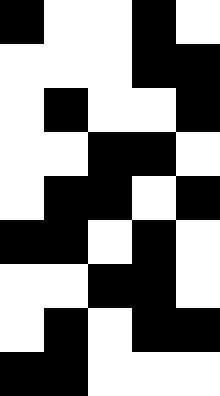[["black", "white", "white", "black", "white"], ["white", "white", "white", "black", "black"], ["white", "black", "white", "white", "black"], ["white", "white", "black", "black", "white"], ["white", "black", "black", "white", "black"], ["black", "black", "white", "black", "white"], ["white", "white", "black", "black", "white"], ["white", "black", "white", "black", "black"], ["black", "black", "white", "white", "white"]]